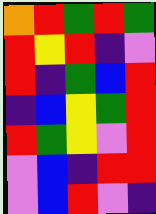[["orange", "red", "green", "red", "green"], ["red", "yellow", "red", "indigo", "violet"], ["red", "indigo", "green", "blue", "red"], ["indigo", "blue", "yellow", "green", "red"], ["red", "green", "yellow", "violet", "red"], ["violet", "blue", "indigo", "red", "red"], ["violet", "blue", "red", "violet", "indigo"]]